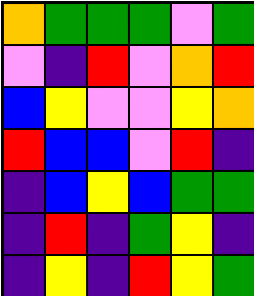[["orange", "green", "green", "green", "violet", "green"], ["violet", "indigo", "red", "violet", "orange", "red"], ["blue", "yellow", "violet", "violet", "yellow", "orange"], ["red", "blue", "blue", "violet", "red", "indigo"], ["indigo", "blue", "yellow", "blue", "green", "green"], ["indigo", "red", "indigo", "green", "yellow", "indigo"], ["indigo", "yellow", "indigo", "red", "yellow", "green"]]